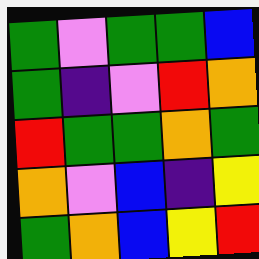[["green", "violet", "green", "green", "blue"], ["green", "indigo", "violet", "red", "orange"], ["red", "green", "green", "orange", "green"], ["orange", "violet", "blue", "indigo", "yellow"], ["green", "orange", "blue", "yellow", "red"]]